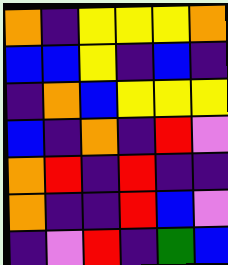[["orange", "indigo", "yellow", "yellow", "yellow", "orange"], ["blue", "blue", "yellow", "indigo", "blue", "indigo"], ["indigo", "orange", "blue", "yellow", "yellow", "yellow"], ["blue", "indigo", "orange", "indigo", "red", "violet"], ["orange", "red", "indigo", "red", "indigo", "indigo"], ["orange", "indigo", "indigo", "red", "blue", "violet"], ["indigo", "violet", "red", "indigo", "green", "blue"]]